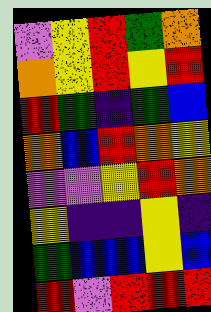[["violet", "yellow", "red", "green", "orange"], ["orange", "yellow", "red", "yellow", "red"], ["red", "green", "indigo", "green", "blue"], ["orange", "blue", "red", "orange", "yellow"], ["violet", "violet", "yellow", "red", "orange"], ["yellow", "indigo", "indigo", "yellow", "indigo"], ["green", "blue", "blue", "yellow", "blue"], ["red", "violet", "red", "red", "red"]]